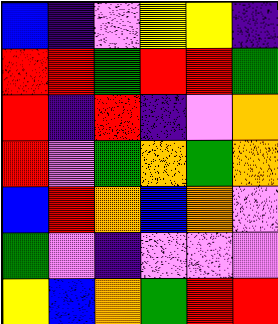[["blue", "indigo", "violet", "yellow", "yellow", "indigo"], ["red", "red", "green", "red", "red", "green"], ["red", "indigo", "red", "indigo", "violet", "orange"], ["red", "violet", "green", "orange", "green", "orange"], ["blue", "red", "orange", "blue", "orange", "violet"], ["green", "violet", "indigo", "violet", "violet", "violet"], ["yellow", "blue", "orange", "green", "red", "red"]]